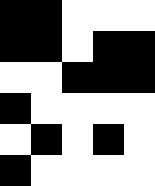[["black", "black", "white", "white", "white"], ["black", "black", "white", "black", "black"], ["white", "white", "black", "black", "black"], ["black", "white", "white", "white", "white"], ["white", "black", "white", "black", "white"], ["black", "white", "white", "white", "white"]]